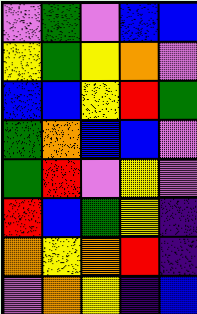[["violet", "green", "violet", "blue", "blue"], ["yellow", "green", "yellow", "orange", "violet"], ["blue", "blue", "yellow", "red", "green"], ["green", "orange", "blue", "blue", "violet"], ["green", "red", "violet", "yellow", "violet"], ["red", "blue", "green", "yellow", "indigo"], ["orange", "yellow", "orange", "red", "indigo"], ["violet", "orange", "yellow", "indigo", "blue"]]